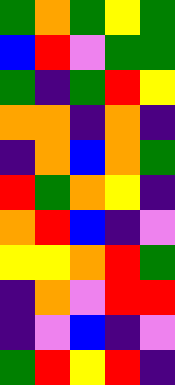[["green", "orange", "green", "yellow", "green"], ["blue", "red", "violet", "green", "green"], ["green", "indigo", "green", "red", "yellow"], ["orange", "orange", "indigo", "orange", "indigo"], ["indigo", "orange", "blue", "orange", "green"], ["red", "green", "orange", "yellow", "indigo"], ["orange", "red", "blue", "indigo", "violet"], ["yellow", "yellow", "orange", "red", "green"], ["indigo", "orange", "violet", "red", "red"], ["indigo", "violet", "blue", "indigo", "violet"], ["green", "red", "yellow", "red", "indigo"]]